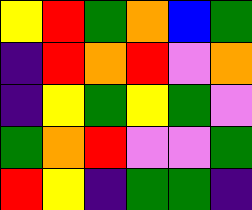[["yellow", "red", "green", "orange", "blue", "green"], ["indigo", "red", "orange", "red", "violet", "orange"], ["indigo", "yellow", "green", "yellow", "green", "violet"], ["green", "orange", "red", "violet", "violet", "green"], ["red", "yellow", "indigo", "green", "green", "indigo"]]